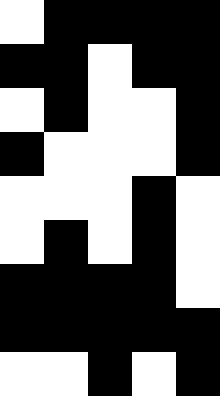[["white", "black", "black", "black", "black"], ["black", "black", "white", "black", "black"], ["white", "black", "white", "white", "black"], ["black", "white", "white", "white", "black"], ["white", "white", "white", "black", "white"], ["white", "black", "white", "black", "white"], ["black", "black", "black", "black", "white"], ["black", "black", "black", "black", "black"], ["white", "white", "black", "white", "black"]]